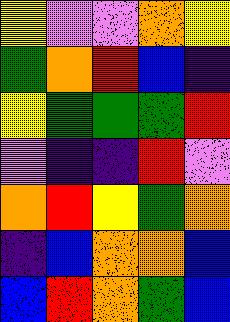[["yellow", "violet", "violet", "orange", "yellow"], ["green", "orange", "red", "blue", "indigo"], ["yellow", "green", "green", "green", "red"], ["violet", "indigo", "indigo", "red", "violet"], ["orange", "red", "yellow", "green", "orange"], ["indigo", "blue", "orange", "orange", "blue"], ["blue", "red", "orange", "green", "blue"]]